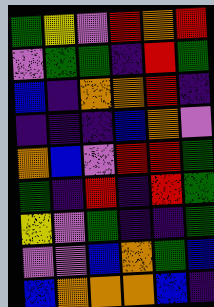[["green", "yellow", "violet", "red", "orange", "red"], ["violet", "green", "green", "indigo", "red", "green"], ["blue", "indigo", "orange", "orange", "red", "indigo"], ["indigo", "indigo", "indigo", "blue", "orange", "violet"], ["orange", "blue", "violet", "red", "red", "green"], ["green", "indigo", "red", "indigo", "red", "green"], ["yellow", "violet", "green", "indigo", "indigo", "green"], ["violet", "violet", "blue", "orange", "green", "blue"], ["blue", "orange", "orange", "orange", "blue", "indigo"]]